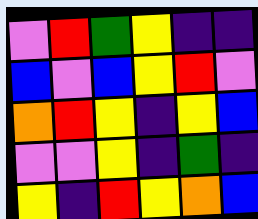[["violet", "red", "green", "yellow", "indigo", "indigo"], ["blue", "violet", "blue", "yellow", "red", "violet"], ["orange", "red", "yellow", "indigo", "yellow", "blue"], ["violet", "violet", "yellow", "indigo", "green", "indigo"], ["yellow", "indigo", "red", "yellow", "orange", "blue"]]